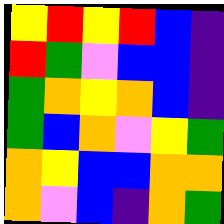[["yellow", "red", "yellow", "red", "blue", "indigo"], ["red", "green", "violet", "blue", "blue", "indigo"], ["green", "orange", "yellow", "orange", "blue", "indigo"], ["green", "blue", "orange", "violet", "yellow", "green"], ["orange", "yellow", "blue", "blue", "orange", "orange"], ["orange", "violet", "blue", "indigo", "orange", "green"]]